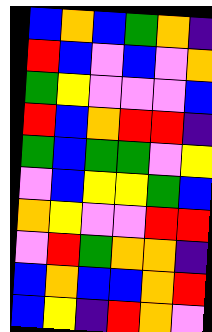[["blue", "orange", "blue", "green", "orange", "indigo"], ["red", "blue", "violet", "blue", "violet", "orange"], ["green", "yellow", "violet", "violet", "violet", "blue"], ["red", "blue", "orange", "red", "red", "indigo"], ["green", "blue", "green", "green", "violet", "yellow"], ["violet", "blue", "yellow", "yellow", "green", "blue"], ["orange", "yellow", "violet", "violet", "red", "red"], ["violet", "red", "green", "orange", "orange", "indigo"], ["blue", "orange", "blue", "blue", "orange", "red"], ["blue", "yellow", "indigo", "red", "orange", "violet"]]